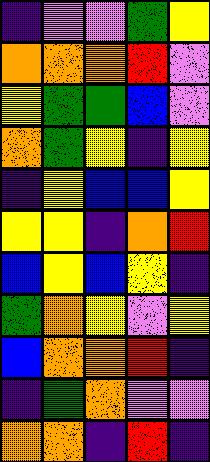[["indigo", "violet", "violet", "green", "yellow"], ["orange", "orange", "orange", "red", "violet"], ["yellow", "green", "green", "blue", "violet"], ["orange", "green", "yellow", "indigo", "yellow"], ["indigo", "yellow", "blue", "blue", "yellow"], ["yellow", "yellow", "indigo", "orange", "red"], ["blue", "yellow", "blue", "yellow", "indigo"], ["green", "orange", "yellow", "violet", "yellow"], ["blue", "orange", "orange", "red", "indigo"], ["indigo", "green", "orange", "violet", "violet"], ["orange", "orange", "indigo", "red", "indigo"]]